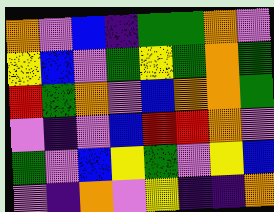[["orange", "violet", "blue", "indigo", "green", "green", "orange", "violet"], ["yellow", "blue", "violet", "green", "yellow", "green", "orange", "green"], ["red", "green", "orange", "violet", "blue", "orange", "orange", "green"], ["violet", "indigo", "violet", "blue", "red", "red", "orange", "violet"], ["green", "violet", "blue", "yellow", "green", "violet", "yellow", "blue"], ["violet", "indigo", "orange", "violet", "yellow", "indigo", "indigo", "orange"]]